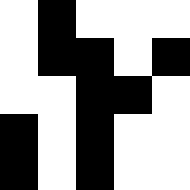[["white", "black", "white", "white", "white"], ["white", "black", "black", "white", "black"], ["white", "white", "black", "black", "white"], ["black", "white", "black", "white", "white"], ["black", "white", "black", "white", "white"]]